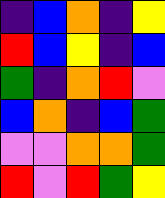[["indigo", "blue", "orange", "indigo", "yellow"], ["red", "blue", "yellow", "indigo", "blue"], ["green", "indigo", "orange", "red", "violet"], ["blue", "orange", "indigo", "blue", "green"], ["violet", "violet", "orange", "orange", "green"], ["red", "violet", "red", "green", "yellow"]]